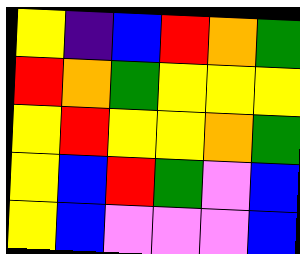[["yellow", "indigo", "blue", "red", "orange", "green"], ["red", "orange", "green", "yellow", "yellow", "yellow"], ["yellow", "red", "yellow", "yellow", "orange", "green"], ["yellow", "blue", "red", "green", "violet", "blue"], ["yellow", "blue", "violet", "violet", "violet", "blue"]]